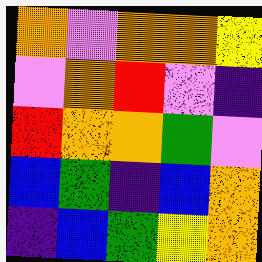[["orange", "violet", "orange", "orange", "yellow"], ["violet", "orange", "red", "violet", "indigo"], ["red", "orange", "orange", "green", "violet"], ["blue", "green", "indigo", "blue", "orange"], ["indigo", "blue", "green", "yellow", "orange"]]